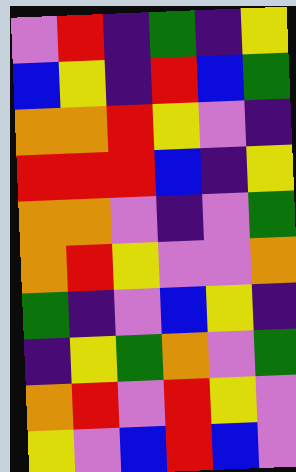[["violet", "red", "indigo", "green", "indigo", "yellow"], ["blue", "yellow", "indigo", "red", "blue", "green"], ["orange", "orange", "red", "yellow", "violet", "indigo"], ["red", "red", "red", "blue", "indigo", "yellow"], ["orange", "orange", "violet", "indigo", "violet", "green"], ["orange", "red", "yellow", "violet", "violet", "orange"], ["green", "indigo", "violet", "blue", "yellow", "indigo"], ["indigo", "yellow", "green", "orange", "violet", "green"], ["orange", "red", "violet", "red", "yellow", "violet"], ["yellow", "violet", "blue", "red", "blue", "violet"]]